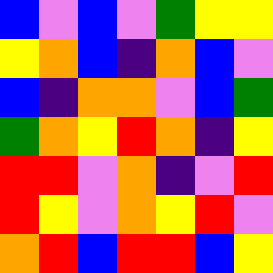[["blue", "violet", "blue", "violet", "green", "yellow", "yellow"], ["yellow", "orange", "blue", "indigo", "orange", "blue", "violet"], ["blue", "indigo", "orange", "orange", "violet", "blue", "green"], ["green", "orange", "yellow", "red", "orange", "indigo", "yellow"], ["red", "red", "violet", "orange", "indigo", "violet", "red"], ["red", "yellow", "violet", "orange", "yellow", "red", "violet"], ["orange", "red", "blue", "red", "red", "blue", "yellow"]]